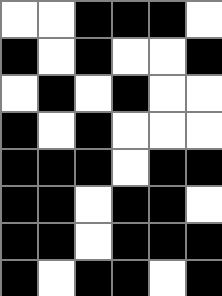[["white", "white", "black", "black", "black", "white"], ["black", "white", "black", "white", "white", "black"], ["white", "black", "white", "black", "white", "white"], ["black", "white", "black", "white", "white", "white"], ["black", "black", "black", "white", "black", "black"], ["black", "black", "white", "black", "black", "white"], ["black", "black", "white", "black", "black", "black"], ["black", "white", "black", "black", "white", "black"]]